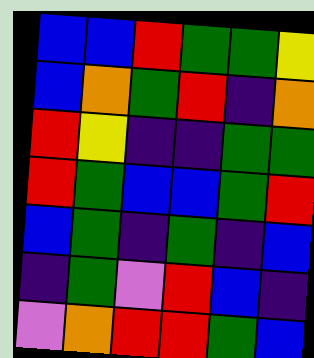[["blue", "blue", "red", "green", "green", "yellow"], ["blue", "orange", "green", "red", "indigo", "orange"], ["red", "yellow", "indigo", "indigo", "green", "green"], ["red", "green", "blue", "blue", "green", "red"], ["blue", "green", "indigo", "green", "indigo", "blue"], ["indigo", "green", "violet", "red", "blue", "indigo"], ["violet", "orange", "red", "red", "green", "blue"]]